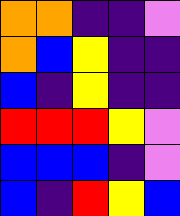[["orange", "orange", "indigo", "indigo", "violet"], ["orange", "blue", "yellow", "indigo", "indigo"], ["blue", "indigo", "yellow", "indigo", "indigo"], ["red", "red", "red", "yellow", "violet"], ["blue", "blue", "blue", "indigo", "violet"], ["blue", "indigo", "red", "yellow", "blue"]]